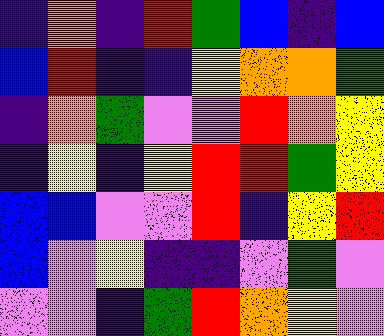[["indigo", "orange", "indigo", "red", "green", "blue", "indigo", "blue"], ["blue", "red", "indigo", "indigo", "yellow", "orange", "orange", "green"], ["indigo", "orange", "green", "violet", "violet", "red", "orange", "yellow"], ["indigo", "yellow", "indigo", "yellow", "red", "red", "green", "yellow"], ["blue", "blue", "violet", "violet", "red", "indigo", "yellow", "red"], ["blue", "violet", "yellow", "indigo", "indigo", "violet", "green", "violet"], ["violet", "violet", "indigo", "green", "red", "orange", "yellow", "violet"]]